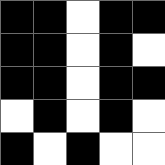[["black", "black", "white", "black", "black"], ["black", "black", "white", "black", "white"], ["black", "black", "white", "black", "black"], ["white", "black", "white", "black", "white"], ["black", "white", "black", "white", "white"]]